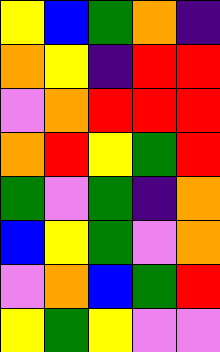[["yellow", "blue", "green", "orange", "indigo"], ["orange", "yellow", "indigo", "red", "red"], ["violet", "orange", "red", "red", "red"], ["orange", "red", "yellow", "green", "red"], ["green", "violet", "green", "indigo", "orange"], ["blue", "yellow", "green", "violet", "orange"], ["violet", "orange", "blue", "green", "red"], ["yellow", "green", "yellow", "violet", "violet"]]